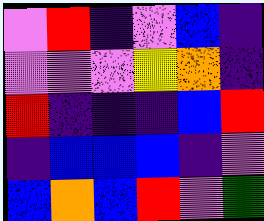[["violet", "red", "indigo", "violet", "blue", "indigo"], ["violet", "violet", "violet", "yellow", "orange", "indigo"], ["red", "indigo", "indigo", "indigo", "blue", "red"], ["indigo", "blue", "blue", "blue", "indigo", "violet"], ["blue", "orange", "blue", "red", "violet", "green"]]